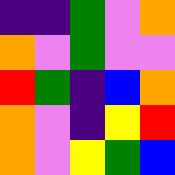[["indigo", "indigo", "green", "violet", "orange"], ["orange", "violet", "green", "violet", "violet"], ["red", "green", "indigo", "blue", "orange"], ["orange", "violet", "indigo", "yellow", "red"], ["orange", "violet", "yellow", "green", "blue"]]